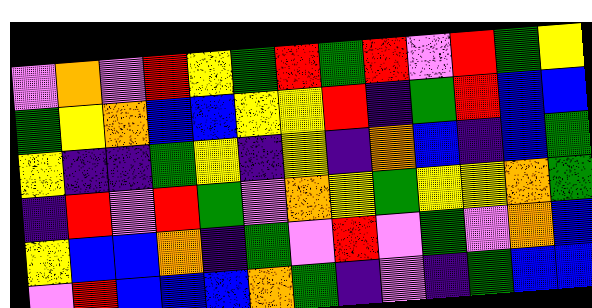[["violet", "orange", "violet", "red", "yellow", "green", "red", "green", "red", "violet", "red", "green", "yellow"], ["green", "yellow", "orange", "blue", "blue", "yellow", "yellow", "red", "indigo", "green", "red", "blue", "blue"], ["yellow", "indigo", "indigo", "green", "yellow", "indigo", "yellow", "indigo", "orange", "blue", "indigo", "blue", "green"], ["indigo", "red", "violet", "red", "green", "violet", "orange", "yellow", "green", "yellow", "yellow", "orange", "green"], ["yellow", "blue", "blue", "orange", "indigo", "green", "violet", "red", "violet", "green", "violet", "orange", "blue"], ["violet", "red", "blue", "blue", "blue", "orange", "green", "indigo", "violet", "indigo", "green", "blue", "blue"]]